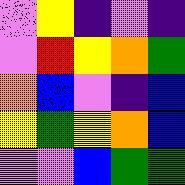[["violet", "yellow", "indigo", "violet", "indigo"], ["violet", "red", "yellow", "orange", "green"], ["orange", "blue", "violet", "indigo", "blue"], ["yellow", "green", "yellow", "orange", "blue"], ["violet", "violet", "blue", "green", "green"]]